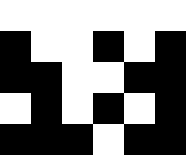[["white", "white", "white", "white", "white", "white"], ["black", "white", "white", "black", "white", "black"], ["black", "black", "white", "white", "black", "black"], ["white", "black", "white", "black", "white", "black"], ["black", "black", "black", "white", "black", "black"]]